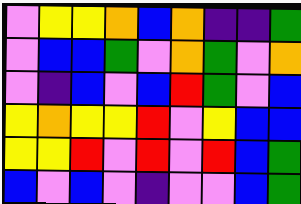[["violet", "yellow", "yellow", "orange", "blue", "orange", "indigo", "indigo", "green"], ["violet", "blue", "blue", "green", "violet", "orange", "green", "violet", "orange"], ["violet", "indigo", "blue", "violet", "blue", "red", "green", "violet", "blue"], ["yellow", "orange", "yellow", "yellow", "red", "violet", "yellow", "blue", "blue"], ["yellow", "yellow", "red", "violet", "red", "violet", "red", "blue", "green"], ["blue", "violet", "blue", "violet", "indigo", "violet", "violet", "blue", "green"]]